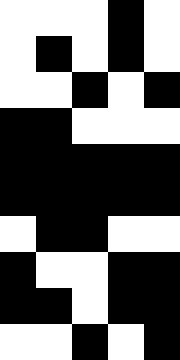[["white", "white", "white", "black", "white"], ["white", "black", "white", "black", "white"], ["white", "white", "black", "white", "black"], ["black", "black", "white", "white", "white"], ["black", "black", "black", "black", "black"], ["black", "black", "black", "black", "black"], ["white", "black", "black", "white", "white"], ["black", "white", "white", "black", "black"], ["black", "black", "white", "black", "black"], ["white", "white", "black", "white", "black"]]